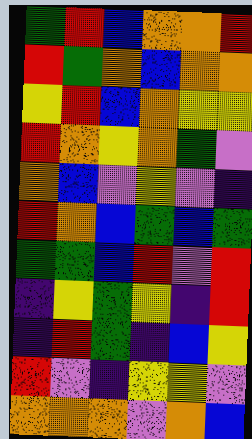[["green", "red", "blue", "orange", "orange", "red"], ["red", "green", "orange", "blue", "orange", "orange"], ["yellow", "red", "blue", "orange", "yellow", "yellow"], ["red", "orange", "yellow", "orange", "green", "violet"], ["orange", "blue", "violet", "yellow", "violet", "indigo"], ["red", "orange", "blue", "green", "blue", "green"], ["green", "green", "blue", "red", "violet", "red"], ["indigo", "yellow", "green", "yellow", "indigo", "red"], ["indigo", "red", "green", "indigo", "blue", "yellow"], ["red", "violet", "indigo", "yellow", "yellow", "violet"], ["orange", "orange", "orange", "violet", "orange", "blue"]]